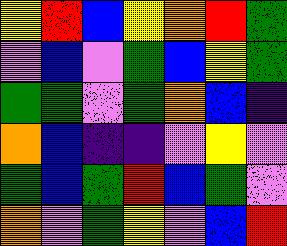[["yellow", "red", "blue", "yellow", "orange", "red", "green"], ["violet", "blue", "violet", "green", "blue", "yellow", "green"], ["green", "green", "violet", "green", "orange", "blue", "indigo"], ["orange", "blue", "indigo", "indigo", "violet", "yellow", "violet"], ["green", "blue", "green", "red", "blue", "green", "violet"], ["orange", "violet", "green", "yellow", "violet", "blue", "red"]]